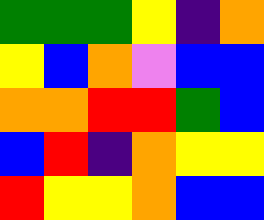[["green", "green", "green", "yellow", "indigo", "orange"], ["yellow", "blue", "orange", "violet", "blue", "blue"], ["orange", "orange", "red", "red", "green", "blue"], ["blue", "red", "indigo", "orange", "yellow", "yellow"], ["red", "yellow", "yellow", "orange", "blue", "blue"]]